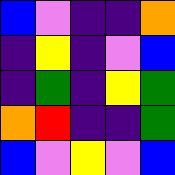[["blue", "violet", "indigo", "indigo", "orange"], ["indigo", "yellow", "indigo", "violet", "blue"], ["indigo", "green", "indigo", "yellow", "green"], ["orange", "red", "indigo", "indigo", "green"], ["blue", "violet", "yellow", "violet", "blue"]]